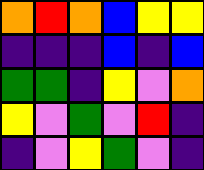[["orange", "red", "orange", "blue", "yellow", "yellow"], ["indigo", "indigo", "indigo", "blue", "indigo", "blue"], ["green", "green", "indigo", "yellow", "violet", "orange"], ["yellow", "violet", "green", "violet", "red", "indigo"], ["indigo", "violet", "yellow", "green", "violet", "indigo"]]